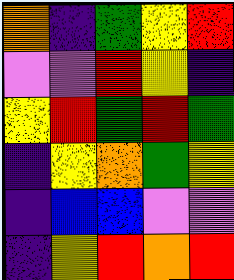[["orange", "indigo", "green", "yellow", "red"], ["violet", "violet", "red", "yellow", "indigo"], ["yellow", "red", "green", "red", "green"], ["indigo", "yellow", "orange", "green", "yellow"], ["indigo", "blue", "blue", "violet", "violet"], ["indigo", "yellow", "red", "orange", "red"]]